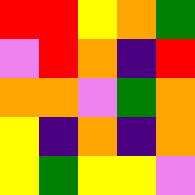[["red", "red", "yellow", "orange", "green"], ["violet", "red", "orange", "indigo", "red"], ["orange", "orange", "violet", "green", "orange"], ["yellow", "indigo", "orange", "indigo", "orange"], ["yellow", "green", "yellow", "yellow", "violet"]]